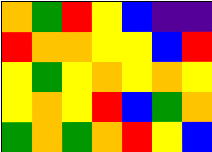[["orange", "green", "red", "yellow", "blue", "indigo", "indigo"], ["red", "orange", "orange", "yellow", "yellow", "blue", "red"], ["yellow", "green", "yellow", "orange", "yellow", "orange", "yellow"], ["yellow", "orange", "yellow", "red", "blue", "green", "orange"], ["green", "orange", "green", "orange", "red", "yellow", "blue"]]